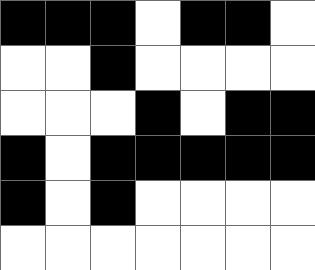[["black", "black", "black", "white", "black", "black", "white"], ["white", "white", "black", "white", "white", "white", "white"], ["white", "white", "white", "black", "white", "black", "black"], ["black", "white", "black", "black", "black", "black", "black"], ["black", "white", "black", "white", "white", "white", "white"], ["white", "white", "white", "white", "white", "white", "white"]]